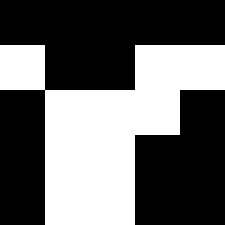[["black", "black", "black", "black", "black"], ["white", "black", "black", "white", "white"], ["black", "white", "white", "white", "black"], ["black", "white", "white", "black", "black"], ["black", "white", "white", "black", "black"]]